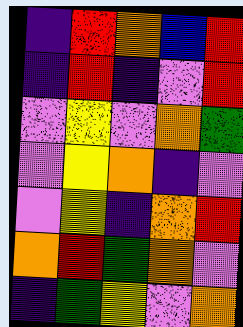[["indigo", "red", "orange", "blue", "red"], ["indigo", "red", "indigo", "violet", "red"], ["violet", "yellow", "violet", "orange", "green"], ["violet", "yellow", "orange", "indigo", "violet"], ["violet", "yellow", "indigo", "orange", "red"], ["orange", "red", "green", "orange", "violet"], ["indigo", "green", "yellow", "violet", "orange"]]